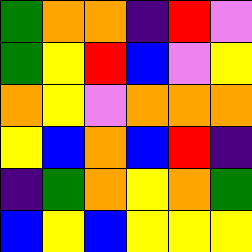[["green", "orange", "orange", "indigo", "red", "violet"], ["green", "yellow", "red", "blue", "violet", "yellow"], ["orange", "yellow", "violet", "orange", "orange", "orange"], ["yellow", "blue", "orange", "blue", "red", "indigo"], ["indigo", "green", "orange", "yellow", "orange", "green"], ["blue", "yellow", "blue", "yellow", "yellow", "yellow"]]